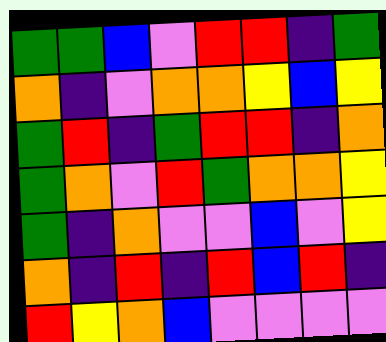[["green", "green", "blue", "violet", "red", "red", "indigo", "green"], ["orange", "indigo", "violet", "orange", "orange", "yellow", "blue", "yellow"], ["green", "red", "indigo", "green", "red", "red", "indigo", "orange"], ["green", "orange", "violet", "red", "green", "orange", "orange", "yellow"], ["green", "indigo", "orange", "violet", "violet", "blue", "violet", "yellow"], ["orange", "indigo", "red", "indigo", "red", "blue", "red", "indigo"], ["red", "yellow", "orange", "blue", "violet", "violet", "violet", "violet"]]